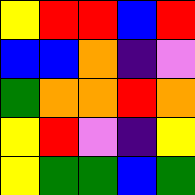[["yellow", "red", "red", "blue", "red"], ["blue", "blue", "orange", "indigo", "violet"], ["green", "orange", "orange", "red", "orange"], ["yellow", "red", "violet", "indigo", "yellow"], ["yellow", "green", "green", "blue", "green"]]